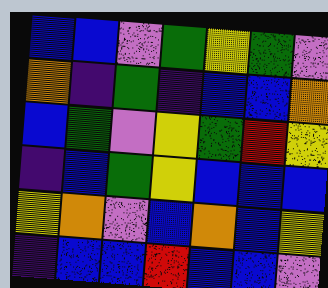[["blue", "blue", "violet", "green", "yellow", "green", "violet"], ["orange", "indigo", "green", "indigo", "blue", "blue", "orange"], ["blue", "green", "violet", "yellow", "green", "red", "yellow"], ["indigo", "blue", "green", "yellow", "blue", "blue", "blue"], ["yellow", "orange", "violet", "blue", "orange", "blue", "yellow"], ["indigo", "blue", "blue", "red", "blue", "blue", "violet"]]